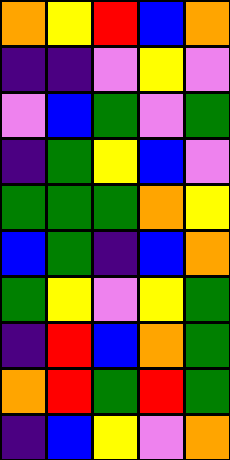[["orange", "yellow", "red", "blue", "orange"], ["indigo", "indigo", "violet", "yellow", "violet"], ["violet", "blue", "green", "violet", "green"], ["indigo", "green", "yellow", "blue", "violet"], ["green", "green", "green", "orange", "yellow"], ["blue", "green", "indigo", "blue", "orange"], ["green", "yellow", "violet", "yellow", "green"], ["indigo", "red", "blue", "orange", "green"], ["orange", "red", "green", "red", "green"], ["indigo", "blue", "yellow", "violet", "orange"]]